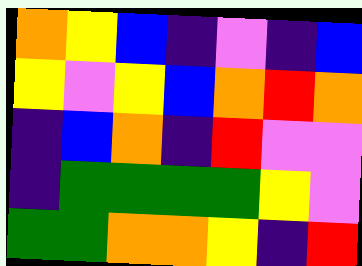[["orange", "yellow", "blue", "indigo", "violet", "indigo", "blue"], ["yellow", "violet", "yellow", "blue", "orange", "red", "orange"], ["indigo", "blue", "orange", "indigo", "red", "violet", "violet"], ["indigo", "green", "green", "green", "green", "yellow", "violet"], ["green", "green", "orange", "orange", "yellow", "indigo", "red"]]